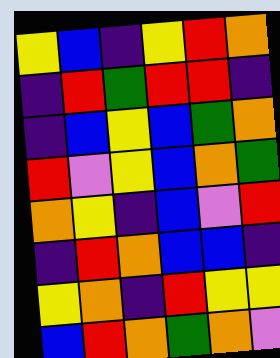[["yellow", "blue", "indigo", "yellow", "red", "orange"], ["indigo", "red", "green", "red", "red", "indigo"], ["indigo", "blue", "yellow", "blue", "green", "orange"], ["red", "violet", "yellow", "blue", "orange", "green"], ["orange", "yellow", "indigo", "blue", "violet", "red"], ["indigo", "red", "orange", "blue", "blue", "indigo"], ["yellow", "orange", "indigo", "red", "yellow", "yellow"], ["blue", "red", "orange", "green", "orange", "violet"]]